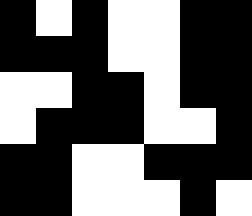[["black", "white", "black", "white", "white", "black", "black"], ["black", "black", "black", "white", "white", "black", "black"], ["white", "white", "black", "black", "white", "black", "black"], ["white", "black", "black", "black", "white", "white", "black"], ["black", "black", "white", "white", "black", "black", "black"], ["black", "black", "white", "white", "white", "black", "white"]]